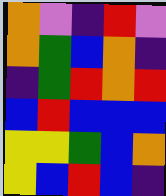[["orange", "violet", "indigo", "red", "violet"], ["orange", "green", "blue", "orange", "indigo"], ["indigo", "green", "red", "orange", "red"], ["blue", "red", "blue", "blue", "blue"], ["yellow", "yellow", "green", "blue", "orange"], ["yellow", "blue", "red", "blue", "indigo"]]